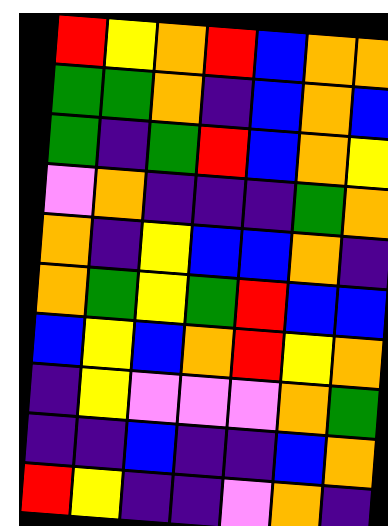[["red", "yellow", "orange", "red", "blue", "orange", "orange"], ["green", "green", "orange", "indigo", "blue", "orange", "blue"], ["green", "indigo", "green", "red", "blue", "orange", "yellow"], ["violet", "orange", "indigo", "indigo", "indigo", "green", "orange"], ["orange", "indigo", "yellow", "blue", "blue", "orange", "indigo"], ["orange", "green", "yellow", "green", "red", "blue", "blue"], ["blue", "yellow", "blue", "orange", "red", "yellow", "orange"], ["indigo", "yellow", "violet", "violet", "violet", "orange", "green"], ["indigo", "indigo", "blue", "indigo", "indigo", "blue", "orange"], ["red", "yellow", "indigo", "indigo", "violet", "orange", "indigo"]]